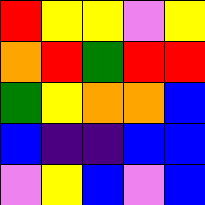[["red", "yellow", "yellow", "violet", "yellow"], ["orange", "red", "green", "red", "red"], ["green", "yellow", "orange", "orange", "blue"], ["blue", "indigo", "indigo", "blue", "blue"], ["violet", "yellow", "blue", "violet", "blue"]]